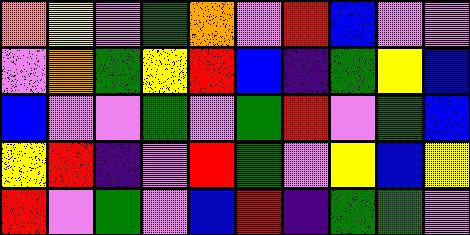[["orange", "yellow", "violet", "green", "orange", "violet", "red", "blue", "violet", "violet"], ["violet", "orange", "green", "yellow", "red", "blue", "indigo", "green", "yellow", "blue"], ["blue", "violet", "violet", "green", "violet", "green", "red", "violet", "green", "blue"], ["yellow", "red", "indigo", "violet", "red", "green", "violet", "yellow", "blue", "yellow"], ["red", "violet", "green", "violet", "blue", "red", "indigo", "green", "green", "violet"]]